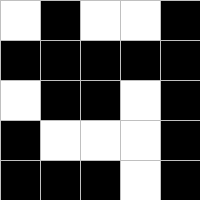[["white", "black", "white", "white", "black"], ["black", "black", "black", "black", "black"], ["white", "black", "black", "white", "black"], ["black", "white", "white", "white", "black"], ["black", "black", "black", "white", "black"]]